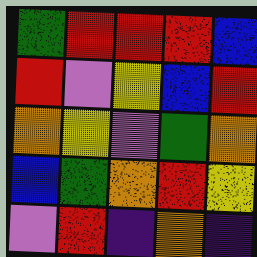[["green", "red", "red", "red", "blue"], ["red", "violet", "yellow", "blue", "red"], ["orange", "yellow", "violet", "green", "orange"], ["blue", "green", "orange", "red", "yellow"], ["violet", "red", "indigo", "orange", "indigo"]]